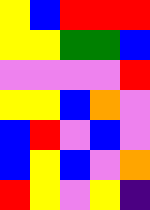[["yellow", "blue", "red", "red", "red"], ["yellow", "yellow", "green", "green", "blue"], ["violet", "violet", "violet", "violet", "red"], ["yellow", "yellow", "blue", "orange", "violet"], ["blue", "red", "violet", "blue", "violet"], ["blue", "yellow", "blue", "violet", "orange"], ["red", "yellow", "violet", "yellow", "indigo"]]